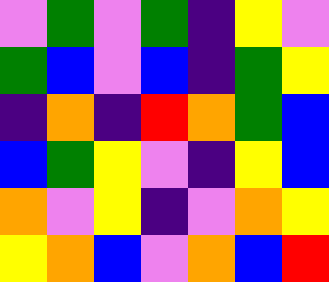[["violet", "green", "violet", "green", "indigo", "yellow", "violet"], ["green", "blue", "violet", "blue", "indigo", "green", "yellow"], ["indigo", "orange", "indigo", "red", "orange", "green", "blue"], ["blue", "green", "yellow", "violet", "indigo", "yellow", "blue"], ["orange", "violet", "yellow", "indigo", "violet", "orange", "yellow"], ["yellow", "orange", "blue", "violet", "orange", "blue", "red"]]